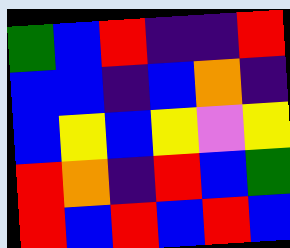[["green", "blue", "red", "indigo", "indigo", "red"], ["blue", "blue", "indigo", "blue", "orange", "indigo"], ["blue", "yellow", "blue", "yellow", "violet", "yellow"], ["red", "orange", "indigo", "red", "blue", "green"], ["red", "blue", "red", "blue", "red", "blue"]]